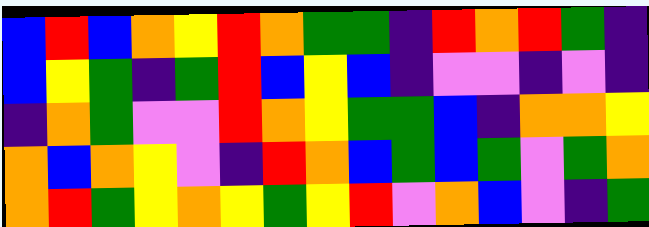[["blue", "red", "blue", "orange", "yellow", "red", "orange", "green", "green", "indigo", "red", "orange", "red", "green", "indigo"], ["blue", "yellow", "green", "indigo", "green", "red", "blue", "yellow", "blue", "indigo", "violet", "violet", "indigo", "violet", "indigo"], ["indigo", "orange", "green", "violet", "violet", "red", "orange", "yellow", "green", "green", "blue", "indigo", "orange", "orange", "yellow"], ["orange", "blue", "orange", "yellow", "violet", "indigo", "red", "orange", "blue", "green", "blue", "green", "violet", "green", "orange"], ["orange", "red", "green", "yellow", "orange", "yellow", "green", "yellow", "red", "violet", "orange", "blue", "violet", "indigo", "green"]]